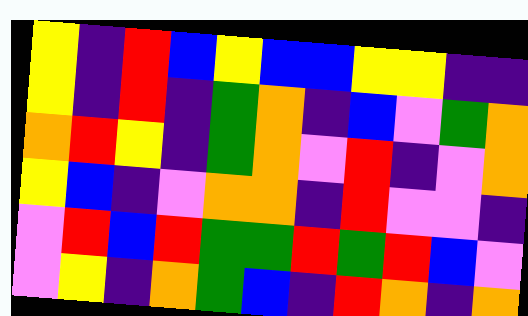[["yellow", "indigo", "red", "blue", "yellow", "blue", "blue", "yellow", "yellow", "indigo", "indigo"], ["yellow", "indigo", "red", "indigo", "green", "orange", "indigo", "blue", "violet", "green", "orange"], ["orange", "red", "yellow", "indigo", "green", "orange", "violet", "red", "indigo", "violet", "orange"], ["yellow", "blue", "indigo", "violet", "orange", "orange", "indigo", "red", "violet", "violet", "indigo"], ["violet", "red", "blue", "red", "green", "green", "red", "green", "red", "blue", "violet"], ["violet", "yellow", "indigo", "orange", "green", "blue", "indigo", "red", "orange", "indigo", "orange"]]